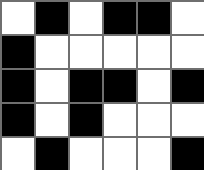[["white", "black", "white", "black", "black", "white"], ["black", "white", "white", "white", "white", "white"], ["black", "white", "black", "black", "white", "black"], ["black", "white", "black", "white", "white", "white"], ["white", "black", "white", "white", "white", "black"]]